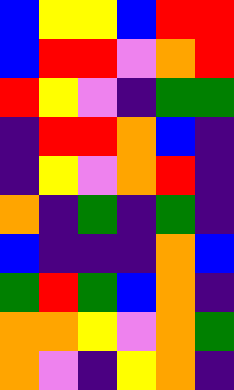[["blue", "yellow", "yellow", "blue", "red", "red"], ["blue", "red", "red", "violet", "orange", "red"], ["red", "yellow", "violet", "indigo", "green", "green"], ["indigo", "red", "red", "orange", "blue", "indigo"], ["indigo", "yellow", "violet", "orange", "red", "indigo"], ["orange", "indigo", "green", "indigo", "green", "indigo"], ["blue", "indigo", "indigo", "indigo", "orange", "blue"], ["green", "red", "green", "blue", "orange", "indigo"], ["orange", "orange", "yellow", "violet", "orange", "green"], ["orange", "violet", "indigo", "yellow", "orange", "indigo"]]